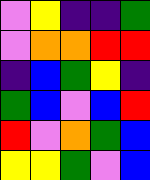[["violet", "yellow", "indigo", "indigo", "green"], ["violet", "orange", "orange", "red", "red"], ["indigo", "blue", "green", "yellow", "indigo"], ["green", "blue", "violet", "blue", "red"], ["red", "violet", "orange", "green", "blue"], ["yellow", "yellow", "green", "violet", "blue"]]